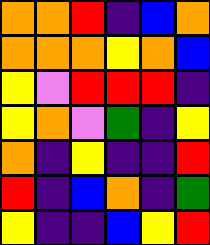[["orange", "orange", "red", "indigo", "blue", "orange"], ["orange", "orange", "orange", "yellow", "orange", "blue"], ["yellow", "violet", "red", "red", "red", "indigo"], ["yellow", "orange", "violet", "green", "indigo", "yellow"], ["orange", "indigo", "yellow", "indigo", "indigo", "red"], ["red", "indigo", "blue", "orange", "indigo", "green"], ["yellow", "indigo", "indigo", "blue", "yellow", "red"]]